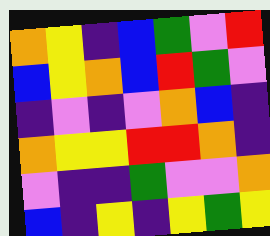[["orange", "yellow", "indigo", "blue", "green", "violet", "red"], ["blue", "yellow", "orange", "blue", "red", "green", "violet"], ["indigo", "violet", "indigo", "violet", "orange", "blue", "indigo"], ["orange", "yellow", "yellow", "red", "red", "orange", "indigo"], ["violet", "indigo", "indigo", "green", "violet", "violet", "orange"], ["blue", "indigo", "yellow", "indigo", "yellow", "green", "yellow"]]